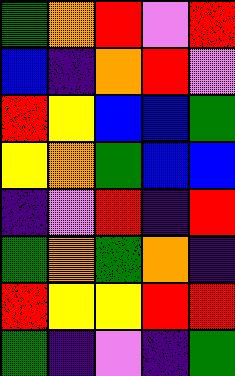[["green", "orange", "red", "violet", "red"], ["blue", "indigo", "orange", "red", "violet"], ["red", "yellow", "blue", "blue", "green"], ["yellow", "orange", "green", "blue", "blue"], ["indigo", "violet", "red", "indigo", "red"], ["green", "orange", "green", "orange", "indigo"], ["red", "yellow", "yellow", "red", "red"], ["green", "indigo", "violet", "indigo", "green"]]